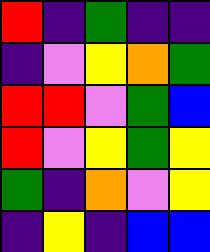[["red", "indigo", "green", "indigo", "indigo"], ["indigo", "violet", "yellow", "orange", "green"], ["red", "red", "violet", "green", "blue"], ["red", "violet", "yellow", "green", "yellow"], ["green", "indigo", "orange", "violet", "yellow"], ["indigo", "yellow", "indigo", "blue", "blue"]]